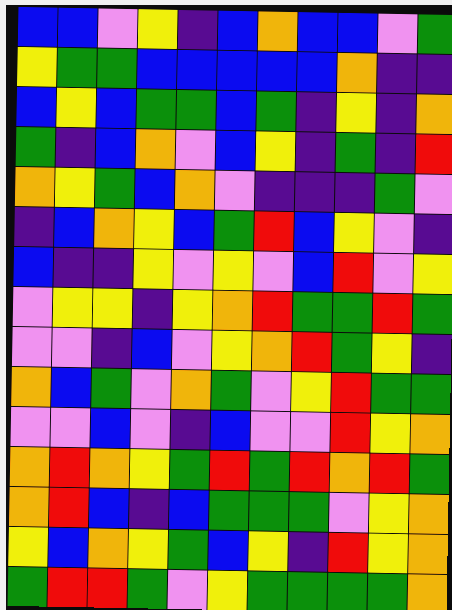[["blue", "blue", "violet", "yellow", "indigo", "blue", "orange", "blue", "blue", "violet", "green"], ["yellow", "green", "green", "blue", "blue", "blue", "blue", "blue", "orange", "indigo", "indigo"], ["blue", "yellow", "blue", "green", "green", "blue", "green", "indigo", "yellow", "indigo", "orange"], ["green", "indigo", "blue", "orange", "violet", "blue", "yellow", "indigo", "green", "indigo", "red"], ["orange", "yellow", "green", "blue", "orange", "violet", "indigo", "indigo", "indigo", "green", "violet"], ["indigo", "blue", "orange", "yellow", "blue", "green", "red", "blue", "yellow", "violet", "indigo"], ["blue", "indigo", "indigo", "yellow", "violet", "yellow", "violet", "blue", "red", "violet", "yellow"], ["violet", "yellow", "yellow", "indigo", "yellow", "orange", "red", "green", "green", "red", "green"], ["violet", "violet", "indigo", "blue", "violet", "yellow", "orange", "red", "green", "yellow", "indigo"], ["orange", "blue", "green", "violet", "orange", "green", "violet", "yellow", "red", "green", "green"], ["violet", "violet", "blue", "violet", "indigo", "blue", "violet", "violet", "red", "yellow", "orange"], ["orange", "red", "orange", "yellow", "green", "red", "green", "red", "orange", "red", "green"], ["orange", "red", "blue", "indigo", "blue", "green", "green", "green", "violet", "yellow", "orange"], ["yellow", "blue", "orange", "yellow", "green", "blue", "yellow", "indigo", "red", "yellow", "orange"], ["green", "red", "red", "green", "violet", "yellow", "green", "green", "green", "green", "orange"]]